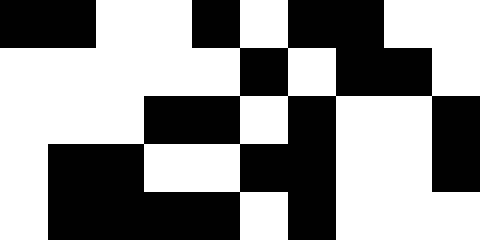[["black", "black", "white", "white", "black", "white", "black", "black", "white", "white"], ["white", "white", "white", "white", "white", "black", "white", "black", "black", "white"], ["white", "white", "white", "black", "black", "white", "black", "white", "white", "black"], ["white", "black", "black", "white", "white", "black", "black", "white", "white", "black"], ["white", "black", "black", "black", "black", "white", "black", "white", "white", "white"]]